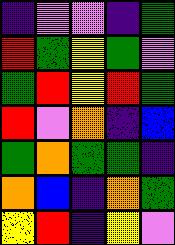[["indigo", "violet", "violet", "indigo", "green"], ["red", "green", "yellow", "green", "violet"], ["green", "red", "yellow", "red", "green"], ["red", "violet", "orange", "indigo", "blue"], ["green", "orange", "green", "green", "indigo"], ["orange", "blue", "indigo", "orange", "green"], ["yellow", "red", "indigo", "yellow", "violet"]]